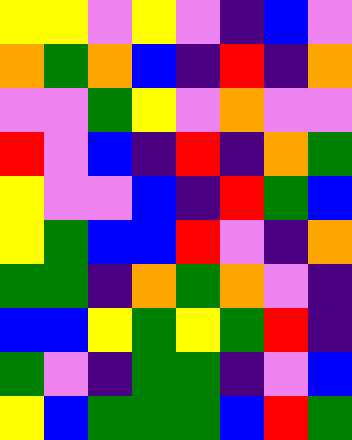[["yellow", "yellow", "violet", "yellow", "violet", "indigo", "blue", "violet"], ["orange", "green", "orange", "blue", "indigo", "red", "indigo", "orange"], ["violet", "violet", "green", "yellow", "violet", "orange", "violet", "violet"], ["red", "violet", "blue", "indigo", "red", "indigo", "orange", "green"], ["yellow", "violet", "violet", "blue", "indigo", "red", "green", "blue"], ["yellow", "green", "blue", "blue", "red", "violet", "indigo", "orange"], ["green", "green", "indigo", "orange", "green", "orange", "violet", "indigo"], ["blue", "blue", "yellow", "green", "yellow", "green", "red", "indigo"], ["green", "violet", "indigo", "green", "green", "indigo", "violet", "blue"], ["yellow", "blue", "green", "green", "green", "blue", "red", "green"]]